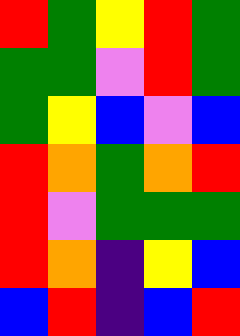[["red", "green", "yellow", "red", "green"], ["green", "green", "violet", "red", "green"], ["green", "yellow", "blue", "violet", "blue"], ["red", "orange", "green", "orange", "red"], ["red", "violet", "green", "green", "green"], ["red", "orange", "indigo", "yellow", "blue"], ["blue", "red", "indigo", "blue", "red"]]